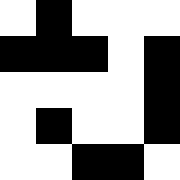[["white", "black", "white", "white", "white"], ["black", "black", "black", "white", "black"], ["white", "white", "white", "white", "black"], ["white", "black", "white", "white", "black"], ["white", "white", "black", "black", "white"]]